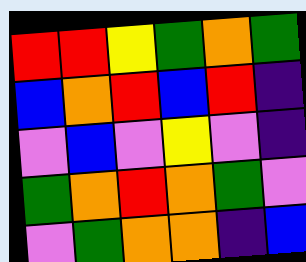[["red", "red", "yellow", "green", "orange", "green"], ["blue", "orange", "red", "blue", "red", "indigo"], ["violet", "blue", "violet", "yellow", "violet", "indigo"], ["green", "orange", "red", "orange", "green", "violet"], ["violet", "green", "orange", "orange", "indigo", "blue"]]